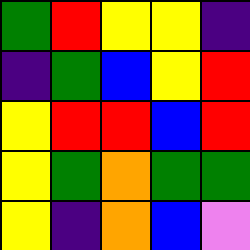[["green", "red", "yellow", "yellow", "indigo"], ["indigo", "green", "blue", "yellow", "red"], ["yellow", "red", "red", "blue", "red"], ["yellow", "green", "orange", "green", "green"], ["yellow", "indigo", "orange", "blue", "violet"]]